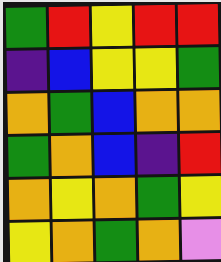[["green", "red", "yellow", "red", "red"], ["indigo", "blue", "yellow", "yellow", "green"], ["orange", "green", "blue", "orange", "orange"], ["green", "orange", "blue", "indigo", "red"], ["orange", "yellow", "orange", "green", "yellow"], ["yellow", "orange", "green", "orange", "violet"]]